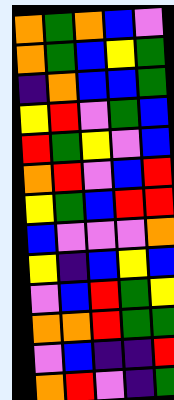[["orange", "green", "orange", "blue", "violet"], ["orange", "green", "blue", "yellow", "green"], ["indigo", "orange", "blue", "blue", "green"], ["yellow", "red", "violet", "green", "blue"], ["red", "green", "yellow", "violet", "blue"], ["orange", "red", "violet", "blue", "red"], ["yellow", "green", "blue", "red", "red"], ["blue", "violet", "violet", "violet", "orange"], ["yellow", "indigo", "blue", "yellow", "blue"], ["violet", "blue", "red", "green", "yellow"], ["orange", "orange", "red", "green", "green"], ["violet", "blue", "indigo", "indigo", "red"], ["orange", "red", "violet", "indigo", "green"]]